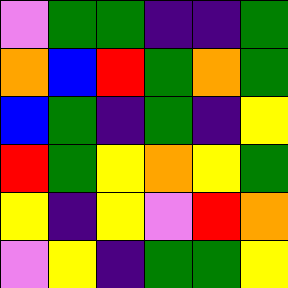[["violet", "green", "green", "indigo", "indigo", "green"], ["orange", "blue", "red", "green", "orange", "green"], ["blue", "green", "indigo", "green", "indigo", "yellow"], ["red", "green", "yellow", "orange", "yellow", "green"], ["yellow", "indigo", "yellow", "violet", "red", "orange"], ["violet", "yellow", "indigo", "green", "green", "yellow"]]